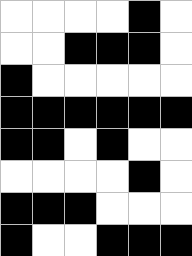[["white", "white", "white", "white", "black", "white"], ["white", "white", "black", "black", "black", "white"], ["black", "white", "white", "white", "white", "white"], ["black", "black", "black", "black", "black", "black"], ["black", "black", "white", "black", "white", "white"], ["white", "white", "white", "white", "black", "white"], ["black", "black", "black", "white", "white", "white"], ["black", "white", "white", "black", "black", "black"]]